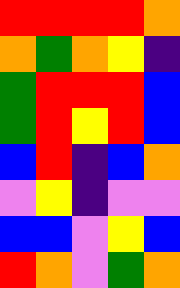[["red", "red", "red", "red", "orange"], ["orange", "green", "orange", "yellow", "indigo"], ["green", "red", "red", "red", "blue"], ["green", "red", "yellow", "red", "blue"], ["blue", "red", "indigo", "blue", "orange"], ["violet", "yellow", "indigo", "violet", "violet"], ["blue", "blue", "violet", "yellow", "blue"], ["red", "orange", "violet", "green", "orange"]]